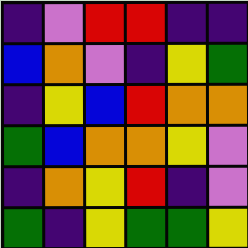[["indigo", "violet", "red", "red", "indigo", "indigo"], ["blue", "orange", "violet", "indigo", "yellow", "green"], ["indigo", "yellow", "blue", "red", "orange", "orange"], ["green", "blue", "orange", "orange", "yellow", "violet"], ["indigo", "orange", "yellow", "red", "indigo", "violet"], ["green", "indigo", "yellow", "green", "green", "yellow"]]